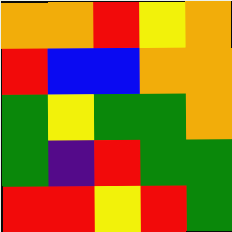[["orange", "orange", "red", "yellow", "orange"], ["red", "blue", "blue", "orange", "orange"], ["green", "yellow", "green", "green", "orange"], ["green", "indigo", "red", "green", "green"], ["red", "red", "yellow", "red", "green"]]